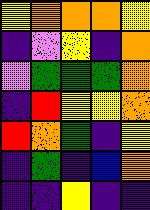[["yellow", "orange", "orange", "orange", "yellow"], ["indigo", "violet", "yellow", "indigo", "orange"], ["violet", "green", "green", "green", "orange"], ["indigo", "red", "yellow", "yellow", "orange"], ["red", "orange", "green", "indigo", "yellow"], ["indigo", "green", "indigo", "blue", "orange"], ["indigo", "indigo", "yellow", "indigo", "indigo"]]